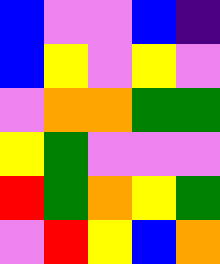[["blue", "violet", "violet", "blue", "indigo"], ["blue", "yellow", "violet", "yellow", "violet"], ["violet", "orange", "orange", "green", "green"], ["yellow", "green", "violet", "violet", "violet"], ["red", "green", "orange", "yellow", "green"], ["violet", "red", "yellow", "blue", "orange"]]